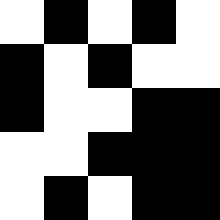[["white", "black", "white", "black", "white"], ["black", "white", "black", "white", "white"], ["black", "white", "white", "black", "black"], ["white", "white", "black", "black", "black"], ["white", "black", "white", "black", "black"]]